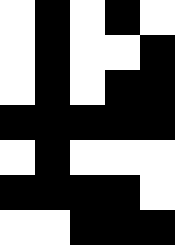[["white", "black", "white", "black", "white"], ["white", "black", "white", "white", "black"], ["white", "black", "white", "black", "black"], ["black", "black", "black", "black", "black"], ["white", "black", "white", "white", "white"], ["black", "black", "black", "black", "white"], ["white", "white", "black", "black", "black"]]